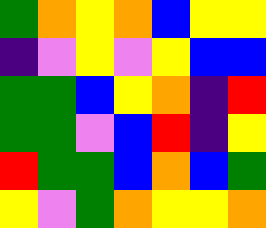[["green", "orange", "yellow", "orange", "blue", "yellow", "yellow"], ["indigo", "violet", "yellow", "violet", "yellow", "blue", "blue"], ["green", "green", "blue", "yellow", "orange", "indigo", "red"], ["green", "green", "violet", "blue", "red", "indigo", "yellow"], ["red", "green", "green", "blue", "orange", "blue", "green"], ["yellow", "violet", "green", "orange", "yellow", "yellow", "orange"]]